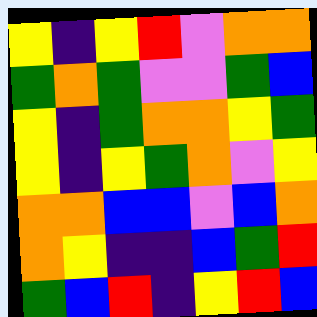[["yellow", "indigo", "yellow", "red", "violet", "orange", "orange"], ["green", "orange", "green", "violet", "violet", "green", "blue"], ["yellow", "indigo", "green", "orange", "orange", "yellow", "green"], ["yellow", "indigo", "yellow", "green", "orange", "violet", "yellow"], ["orange", "orange", "blue", "blue", "violet", "blue", "orange"], ["orange", "yellow", "indigo", "indigo", "blue", "green", "red"], ["green", "blue", "red", "indigo", "yellow", "red", "blue"]]